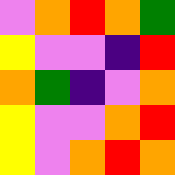[["violet", "orange", "red", "orange", "green"], ["yellow", "violet", "violet", "indigo", "red"], ["orange", "green", "indigo", "violet", "orange"], ["yellow", "violet", "violet", "orange", "red"], ["yellow", "violet", "orange", "red", "orange"]]